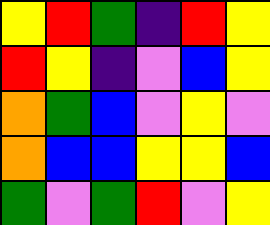[["yellow", "red", "green", "indigo", "red", "yellow"], ["red", "yellow", "indigo", "violet", "blue", "yellow"], ["orange", "green", "blue", "violet", "yellow", "violet"], ["orange", "blue", "blue", "yellow", "yellow", "blue"], ["green", "violet", "green", "red", "violet", "yellow"]]